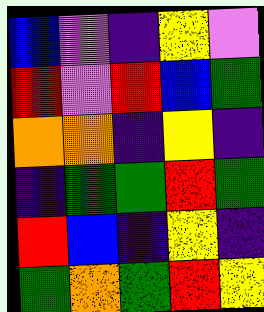[["blue", "violet", "indigo", "yellow", "violet"], ["red", "violet", "red", "blue", "green"], ["orange", "orange", "indigo", "yellow", "indigo"], ["indigo", "green", "green", "red", "green"], ["red", "blue", "indigo", "yellow", "indigo"], ["green", "orange", "green", "red", "yellow"]]